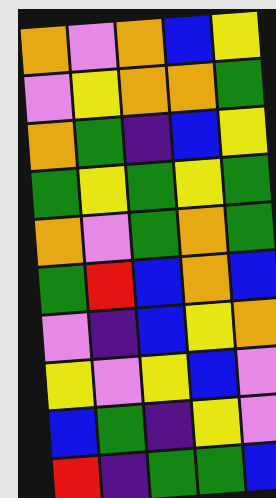[["orange", "violet", "orange", "blue", "yellow"], ["violet", "yellow", "orange", "orange", "green"], ["orange", "green", "indigo", "blue", "yellow"], ["green", "yellow", "green", "yellow", "green"], ["orange", "violet", "green", "orange", "green"], ["green", "red", "blue", "orange", "blue"], ["violet", "indigo", "blue", "yellow", "orange"], ["yellow", "violet", "yellow", "blue", "violet"], ["blue", "green", "indigo", "yellow", "violet"], ["red", "indigo", "green", "green", "blue"]]